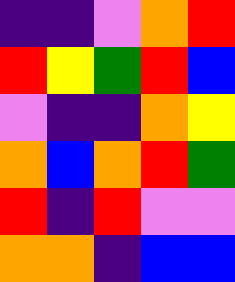[["indigo", "indigo", "violet", "orange", "red"], ["red", "yellow", "green", "red", "blue"], ["violet", "indigo", "indigo", "orange", "yellow"], ["orange", "blue", "orange", "red", "green"], ["red", "indigo", "red", "violet", "violet"], ["orange", "orange", "indigo", "blue", "blue"]]